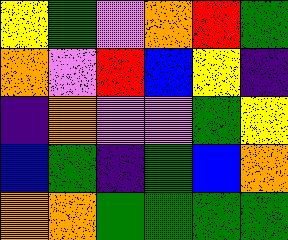[["yellow", "green", "violet", "orange", "red", "green"], ["orange", "violet", "red", "blue", "yellow", "indigo"], ["indigo", "orange", "violet", "violet", "green", "yellow"], ["blue", "green", "indigo", "green", "blue", "orange"], ["orange", "orange", "green", "green", "green", "green"]]